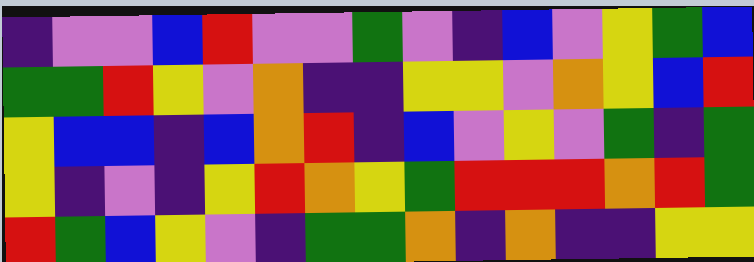[["indigo", "violet", "violet", "blue", "red", "violet", "violet", "green", "violet", "indigo", "blue", "violet", "yellow", "green", "blue"], ["green", "green", "red", "yellow", "violet", "orange", "indigo", "indigo", "yellow", "yellow", "violet", "orange", "yellow", "blue", "red"], ["yellow", "blue", "blue", "indigo", "blue", "orange", "red", "indigo", "blue", "violet", "yellow", "violet", "green", "indigo", "green"], ["yellow", "indigo", "violet", "indigo", "yellow", "red", "orange", "yellow", "green", "red", "red", "red", "orange", "red", "green"], ["red", "green", "blue", "yellow", "violet", "indigo", "green", "green", "orange", "indigo", "orange", "indigo", "indigo", "yellow", "yellow"]]